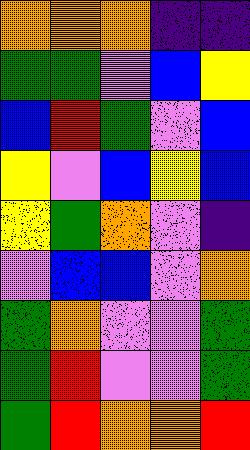[["orange", "orange", "orange", "indigo", "indigo"], ["green", "green", "violet", "blue", "yellow"], ["blue", "red", "green", "violet", "blue"], ["yellow", "violet", "blue", "yellow", "blue"], ["yellow", "green", "orange", "violet", "indigo"], ["violet", "blue", "blue", "violet", "orange"], ["green", "orange", "violet", "violet", "green"], ["green", "red", "violet", "violet", "green"], ["green", "red", "orange", "orange", "red"]]